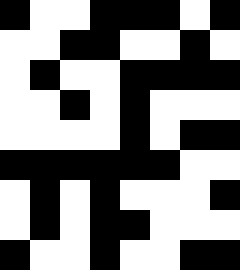[["black", "white", "white", "black", "black", "black", "white", "black"], ["white", "white", "black", "black", "white", "white", "black", "white"], ["white", "black", "white", "white", "black", "black", "black", "black"], ["white", "white", "black", "white", "black", "white", "white", "white"], ["white", "white", "white", "white", "black", "white", "black", "black"], ["black", "black", "black", "black", "black", "black", "white", "white"], ["white", "black", "white", "black", "white", "white", "white", "black"], ["white", "black", "white", "black", "black", "white", "white", "white"], ["black", "white", "white", "black", "white", "white", "black", "black"]]